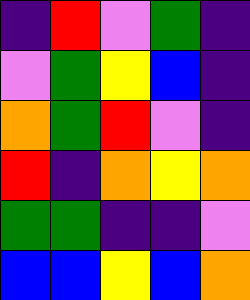[["indigo", "red", "violet", "green", "indigo"], ["violet", "green", "yellow", "blue", "indigo"], ["orange", "green", "red", "violet", "indigo"], ["red", "indigo", "orange", "yellow", "orange"], ["green", "green", "indigo", "indigo", "violet"], ["blue", "blue", "yellow", "blue", "orange"]]